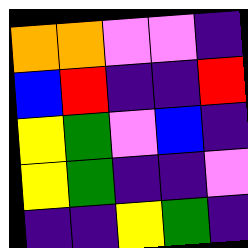[["orange", "orange", "violet", "violet", "indigo"], ["blue", "red", "indigo", "indigo", "red"], ["yellow", "green", "violet", "blue", "indigo"], ["yellow", "green", "indigo", "indigo", "violet"], ["indigo", "indigo", "yellow", "green", "indigo"]]